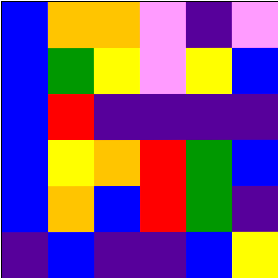[["blue", "orange", "orange", "violet", "indigo", "violet"], ["blue", "green", "yellow", "violet", "yellow", "blue"], ["blue", "red", "indigo", "indigo", "indigo", "indigo"], ["blue", "yellow", "orange", "red", "green", "blue"], ["blue", "orange", "blue", "red", "green", "indigo"], ["indigo", "blue", "indigo", "indigo", "blue", "yellow"]]